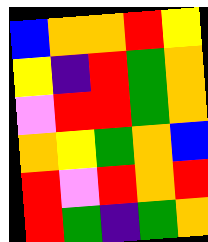[["blue", "orange", "orange", "red", "yellow"], ["yellow", "indigo", "red", "green", "orange"], ["violet", "red", "red", "green", "orange"], ["orange", "yellow", "green", "orange", "blue"], ["red", "violet", "red", "orange", "red"], ["red", "green", "indigo", "green", "orange"]]